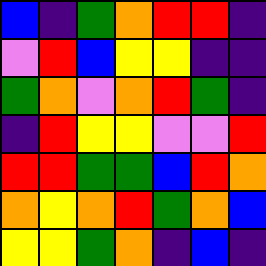[["blue", "indigo", "green", "orange", "red", "red", "indigo"], ["violet", "red", "blue", "yellow", "yellow", "indigo", "indigo"], ["green", "orange", "violet", "orange", "red", "green", "indigo"], ["indigo", "red", "yellow", "yellow", "violet", "violet", "red"], ["red", "red", "green", "green", "blue", "red", "orange"], ["orange", "yellow", "orange", "red", "green", "orange", "blue"], ["yellow", "yellow", "green", "orange", "indigo", "blue", "indigo"]]